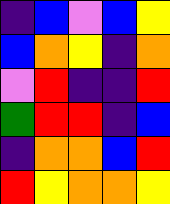[["indigo", "blue", "violet", "blue", "yellow"], ["blue", "orange", "yellow", "indigo", "orange"], ["violet", "red", "indigo", "indigo", "red"], ["green", "red", "red", "indigo", "blue"], ["indigo", "orange", "orange", "blue", "red"], ["red", "yellow", "orange", "orange", "yellow"]]